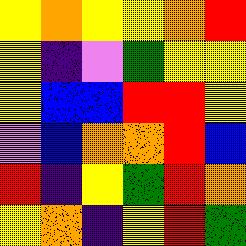[["yellow", "orange", "yellow", "yellow", "orange", "red"], ["yellow", "indigo", "violet", "green", "yellow", "yellow"], ["yellow", "blue", "blue", "red", "red", "yellow"], ["violet", "blue", "orange", "orange", "red", "blue"], ["red", "indigo", "yellow", "green", "red", "orange"], ["yellow", "orange", "indigo", "yellow", "red", "green"]]